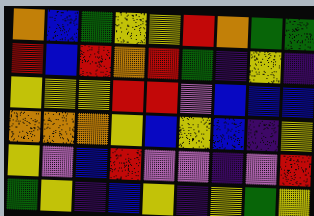[["orange", "blue", "green", "yellow", "yellow", "red", "orange", "green", "green"], ["red", "blue", "red", "orange", "red", "green", "indigo", "yellow", "indigo"], ["yellow", "yellow", "yellow", "red", "red", "violet", "blue", "blue", "blue"], ["orange", "orange", "orange", "yellow", "blue", "yellow", "blue", "indigo", "yellow"], ["yellow", "violet", "blue", "red", "violet", "violet", "indigo", "violet", "red"], ["green", "yellow", "indigo", "blue", "yellow", "indigo", "yellow", "green", "yellow"]]